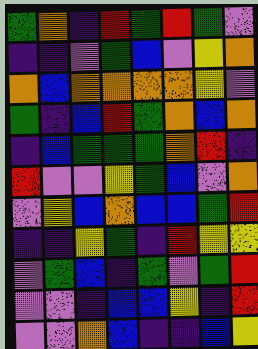[["green", "orange", "indigo", "red", "green", "red", "green", "violet"], ["indigo", "indigo", "violet", "green", "blue", "violet", "yellow", "orange"], ["orange", "blue", "orange", "orange", "orange", "orange", "yellow", "violet"], ["green", "indigo", "blue", "red", "green", "orange", "blue", "orange"], ["indigo", "blue", "green", "green", "green", "orange", "red", "indigo"], ["red", "violet", "violet", "yellow", "green", "blue", "violet", "orange"], ["violet", "yellow", "blue", "orange", "blue", "blue", "green", "red"], ["indigo", "indigo", "yellow", "green", "indigo", "red", "yellow", "yellow"], ["violet", "green", "blue", "indigo", "green", "violet", "green", "red"], ["violet", "violet", "indigo", "blue", "blue", "yellow", "indigo", "red"], ["violet", "violet", "orange", "blue", "indigo", "indigo", "blue", "yellow"]]